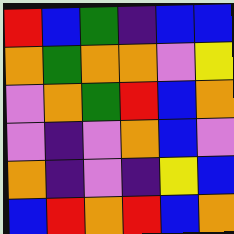[["red", "blue", "green", "indigo", "blue", "blue"], ["orange", "green", "orange", "orange", "violet", "yellow"], ["violet", "orange", "green", "red", "blue", "orange"], ["violet", "indigo", "violet", "orange", "blue", "violet"], ["orange", "indigo", "violet", "indigo", "yellow", "blue"], ["blue", "red", "orange", "red", "blue", "orange"]]